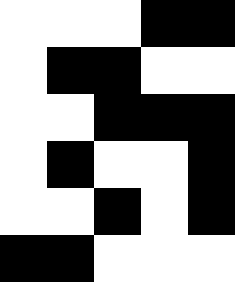[["white", "white", "white", "black", "black"], ["white", "black", "black", "white", "white"], ["white", "white", "black", "black", "black"], ["white", "black", "white", "white", "black"], ["white", "white", "black", "white", "black"], ["black", "black", "white", "white", "white"]]